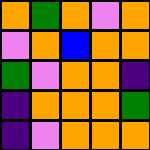[["orange", "green", "orange", "violet", "orange"], ["violet", "orange", "blue", "orange", "orange"], ["green", "violet", "orange", "orange", "indigo"], ["indigo", "orange", "orange", "orange", "green"], ["indigo", "violet", "orange", "orange", "orange"]]